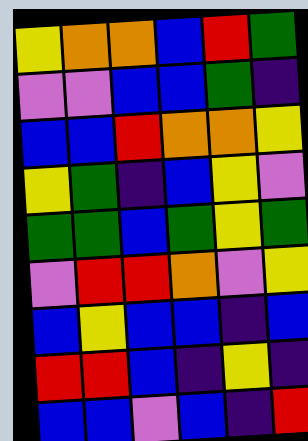[["yellow", "orange", "orange", "blue", "red", "green"], ["violet", "violet", "blue", "blue", "green", "indigo"], ["blue", "blue", "red", "orange", "orange", "yellow"], ["yellow", "green", "indigo", "blue", "yellow", "violet"], ["green", "green", "blue", "green", "yellow", "green"], ["violet", "red", "red", "orange", "violet", "yellow"], ["blue", "yellow", "blue", "blue", "indigo", "blue"], ["red", "red", "blue", "indigo", "yellow", "indigo"], ["blue", "blue", "violet", "blue", "indigo", "red"]]